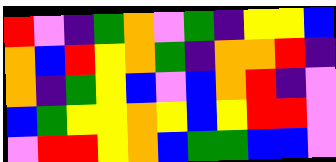[["red", "violet", "indigo", "green", "orange", "violet", "green", "indigo", "yellow", "yellow", "blue"], ["orange", "blue", "red", "yellow", "orange", "green", "indigo", "orange", "orange", "red", "indigo"], ["orange", "indigo", "green", "yellow", "blue", "violet", "blue", "orange", "red", "indigo", "violet"], ["blue", "green", "yellow", "yellow", "orange", "yellow", "blue", "yellow", "red", "red", "violet"], ["violet", "red", "red", "yellow", "orange", "blue", "green", "green", "blue", "blue", "violet"]]